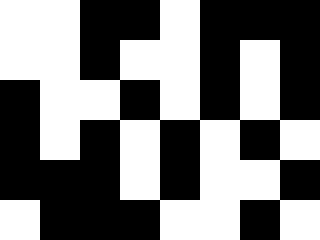[["white", "white", "black", "black", "white", "black", "black", "black"], ["white", "white", "black", "white", "white", "black", "white", "black"], ["black", "white", "white", "black", "white", "black", "white", "black"], ["black", "white", "black", "white", "black", "white", "black", "white"], ["black", "black", "black", "white", "black", "white", "white", "black"], ["white", "black", "black", "black", "white", "white", "black", "white"]]